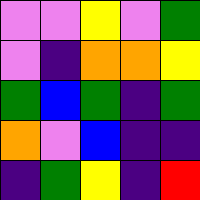[["violet", "violet", "yellow", "violet", "green"], ["violet", "indigo", "orange", "orange", "yellow"], ["green", "blue", "green", "indigo", "green"], ["orange", "violet", "blue", "indigo", "indigo"], ["indigo", "green", "yellow", "indigo", "red"]]